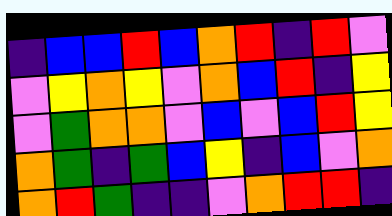[["indigo", "blue", "blue", "red", "blue", "orange", "red", "indigo", "red", "violet"], ["violet", "yellow", "orange", "yellow", "violet", "orange", "blue", "red", "indigo", "yellow"], ["violet", "green", "orange", "orange", "violet", "blue", "violet", "blue", "red", "yellow"], ["orange", "green", "indigo", "green", "blue", "yellow", "indigo", "blue", "violet", "orange"], ["orange", "red", "green", "indigo", "indigo", "violet", "orange", "red", "red", "indigo"]]